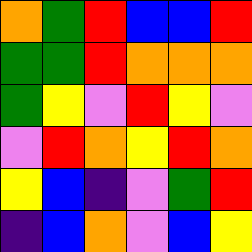[["orange", "green", "red", "blue", "blue", "red"], ["green", "green", "red", "orange", "orange", "orange"], ["green", "yellow", "violet", "red", "yellow", "violet"], ["violet", "red", "orange", "yellow", "red", "orange"], ["yellow", "blue", "indigo", "violet", "green", "red"], ["indigo", "blue", "orange", "violet", "blue", "yellow"]]